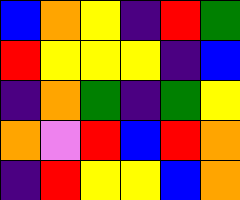[["blue", "orange", "yellow", "indigo", "red", "green"], ["red", "yellow", "yellow", "yellow", "indigo", "blue"], ["indigo", "orange", "green", "indigo", "green", "yellow"], ["orange", "violet", "red", "blue", "red", "orange"], ["indigo", "red", "yellow", "yellow", "blue", "orange"]]